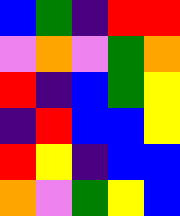[["blue", "green", "indigo", "red", "red"], ["violet", "orange", "violet", "green", "orange"], ["red", "indigo", "blue", "green", "yellow"], ["indigo", "red", "blue", "blue", "yellow"], ["red", "yellow", "indigo", "blue", "blue"], ["orange", "violet", "green", "yellow", "blue"]]